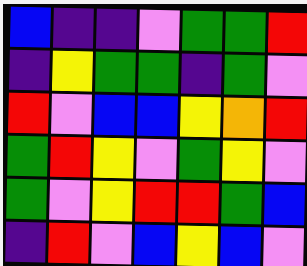[["blue", "indigo", "indigo", "violet", "green", "green", "red"], ["indigo", "yellow", "green", "green", "indigo", "green", "violet"], ["red", "violet", "blue", "blue", "yellow", "orange", "red"], ["green", "red", "yellow", "violet", "green", "yellow", "violet"], ["green", "violet", "yellow", "red", "red", "green", "blue"], ["indigo", "red", "violet", "blue", "yellow", "blue", "violet"]]